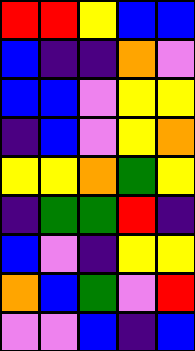[["red", "red", "yellow", "blue", "blue"], ["blue", "indigo", "indigo", "orange", "violet"], ["blue", "blue", "violet", "yellow", "yellow"], ["indigo", "blue", "violet", "yellow", "orange"], ["yellow", "yellow", "orange", "green", "yellow"], ["indigo", "green", "green", "red", "indigo"], ["blue", "violet", "indigo", "yellow", "yellow"], ["orange", "blue", "green", "violet", "red"], ["violet", "violet", "blue", "indigo", "blue"]]